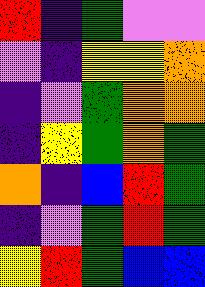[["red", "indigo", "green", "violet", "violet"], ["violet", "indigo", "yellow", "yellow", "orange"], ["indigo", "violet", "green", "orange", "orange"], ["indigo", "yellow", "green", "orange", "green"], ["orange", "indigo", "blue", "red", "green"], ["indigo", "violet", "green", "red", "green"], ["yellow", "red", "green", "blue", "blue"]]